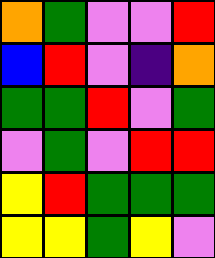[["orange", "green", "violet", "violet", "red"], ["blue", "red", "violet", "indigo", "orange"], ["green", "green", "red", "violet", "green"], ["violet", "green", "violet", "red", "red"], ["yellow", "red", "green", "green", "green"], ["yellow", "yellow", "green", "yellow", "violet"]]